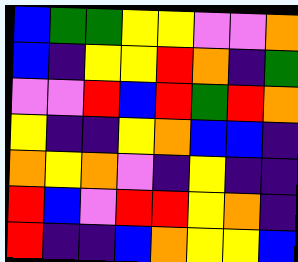[["blue", "green", "green", "yellow", "yellow", "violet", "violet", "orange"], ["blue", "indigo", "yellow", "yellow", "red", "orange", "indigo", "green"], ["violet", "violet", "red", "blue", "red", "green", "red", "orange"], ["yellow", "indigo", "indigo", "yellow", "orange", "blue", "blue", "indigo"], ["orange", "yellow", "orange", "violet", "indigo", "yellow", "indigo", "indigo"], ["red", "blue", "violet", "red", "red", "yellow", "orange", "indigo"], ["red", "indigo", "indigo", "blue", "orange", "yellow", "yellow", "blue"]]